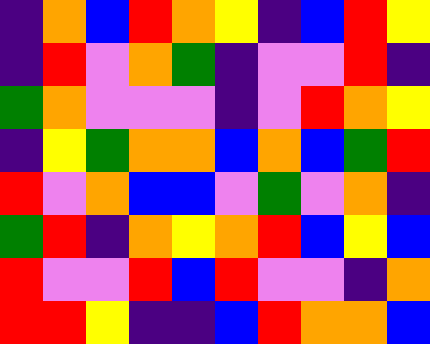[["indigo", "orange", "blue", "red", "orange", "yellow", "indigo", "blue", "red", "yellow"], ["indigo", "red", "violet", "orange", "green", "indigo", "violet", "violet", "red", "indigo"], ["green", "orange", "violet", "violet", "violet", "indigo", "violet", "red", "orange", "yellow"], ["indigo", "yellow", "green", "orange", "orange", "blue", "orange", "blue", "green", "red"], ["red", "violet", "orange", "blue", "blue", "violet", "green", "violet", "orange", "indigo"], ["green", "red", "indigo", "orange", "yellow", "orange", "red", "blue", "yellow", "blue"], ["red", "violet", "violet", "red", "blue", "red", "violet", "violet", "indigo", "orange"], ["red", "red", "yellow", "indigo", "indigo", "blue", "red", "orange", "orange", "blue"]]